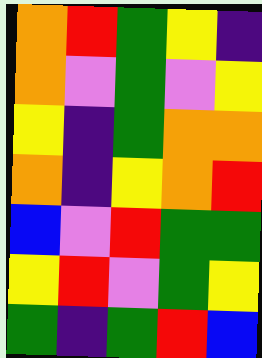[["orange", "red", "green", "yellow", "indigo"], ["orange", "violet", "green", "violet", "yellow"], ["yellow", "indigo", "green", "orange", "orange"], ["orange", "indigo", "yellow", "orange", "red"], ["blue", "violet", "red", "green", "green"], ["yellow", "red", "violet", "green", "yellow"], ["green", "indigo", "green", "red", "blue"]]